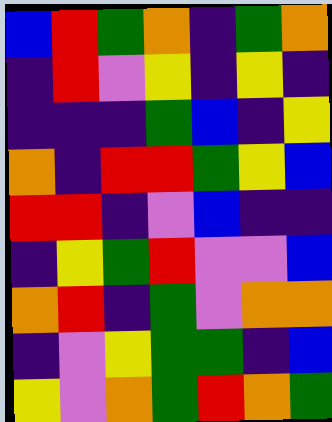[["blue", "red", "green", "orange", "indigo", "green", "orange"], ["indigo", "red", "violet", "yellow", "indigo", "yellow", "indigo"], ["indigo", "indigo", "indigo", "green", "blue", "indigo", "yellow"], ["orange", "indigo", "red", "red", "green", "yellow", "blue"], ["red", "red", "indigo", "violet", "blue", "indigo", "indigo"], ["indigo", "yellow", "green", "red", "violet", "violet", "blue"], ["orange", "red", "indigo", "green", "violet", "orange", "orange"], ["indigo", "violet", "yellow", "green", "green", "indigo", "blue"], ["yellow", "violet", "orange", "green", "red", "orange", "green"]]